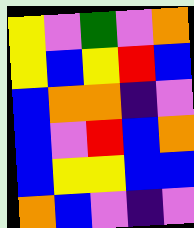[["yellow", "violet", "green", "violet", "orange"], ["yellow", "blue", "yellow", "red", "blue"], ["blue", "orange", "orange", "indigo", "violet"], ["blue", "violet", "red", "blue", "orange"], ["blue", "yellow", "yellow", "blue", "blue"], ["orange", "blue", "violet", "indigo", "violet"]]